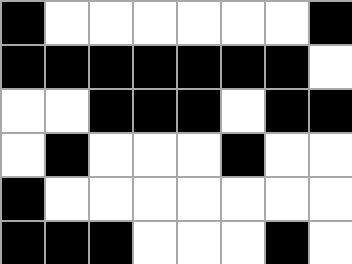[["black", "white", "white", "white", "white", "white", "white", "black"], ["black", "black", "black", "black", "black", "black", "black", "white"], ["white", "white", "black", "black", "black", "white", "black", "black"], ["white", "black", "white", "white", "white", "black", "white", "white"], ["black", "white", "white", "white", "white", "white", "white", "white"], ["black", "black", "black", "white", "white", "white", "black", "white"]]